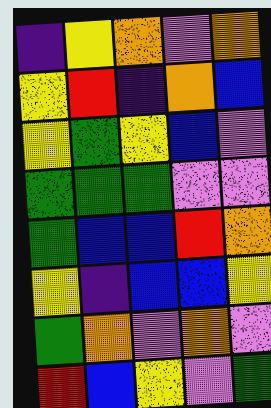[["indigo", "yellow", "orange", "violet", "orange"], ["yellow", "red", "indigo", "orange", "blue"], ["yellow", "green", "yellow", "blue", "violet"], ["green", "green", "green", "violet", "violet"], ["green", "blue", "blue", "red", "orange"], ["yellow", "indigo", "blue", "blue", "yellow"], ["green", "orange", "violet", "orange", "violet"], ["red", "blue", "yellow", "violet", "green"]]